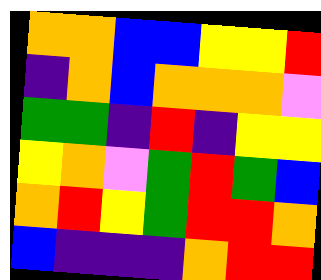[["orange", "orange", "blue", "blue", "yellow", "yellow", "red"], ["indigo", "orange", "blue", "orange", "orange", "orange", "violet"], ["green", "green", "indigo", "red", "indigo", "yellow", "yellow"], ["yellow", "orange", "violet", "green", "red", "green", "blue"], ["orange", "red", "yellow", "green", "red", "red", "orange"], ["blue", "indigo", "indigo", "indigo", "orange", "red", "red"]]